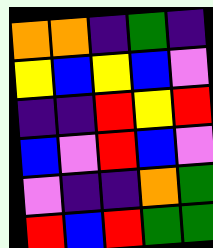[["orange", "orange", "indigo", "green", "indigo"], ["yellow", "blue", "yellow", "blue", "violet"], ["indigo", "indigo", "red", "yellow", "red"], ["blue", "violet", "red", "blue", "violet"], ["violet", "indigo", "indigo", "orange", "green"], ["red", "blue", "red", "green", "green"]]